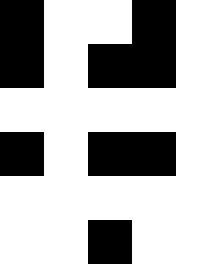[["black", "white", "white", "black", "white"], ["black", "white", "black", "black", "white"], ["white", "white", "white", "white", "white"], ["black", "white", "black", "black", "white"], ["white", "white", "white", "white", "white"], ["white", "white", "black", "white", "white"]]